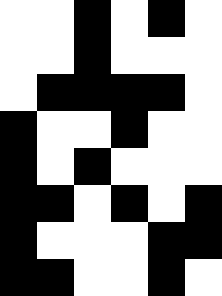[["white", "white", "black", "white", "black", "white"], ["white", "white", "black", "white", "white", "white"], ["white", "black", "black", "black", "black", "white"], ["black", "white", "white", "black", "white", "white"], ["black", "white", "black", "white", "white", "white"], ["black", "black", "white", "black", "white", "black"], ["black", "white", "white", "white", "black", "black"], ["black", "black", "white", "white", "black", "white"]]